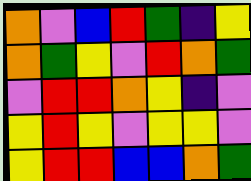[["orange", "violet", "blue", "red", "green", "indigo", "yellow"], ["orange", "green", "yellow", "violet", "red", "orange", "green"], ["violet", "red", "red", "orange", "yellow", "indigo", "violet"], ["yellow", "red", "yellow", "violet", "yellow", "yellow", "violet"], ["yellow", "red", "red", "blue", "blue", "orange", "green"]]